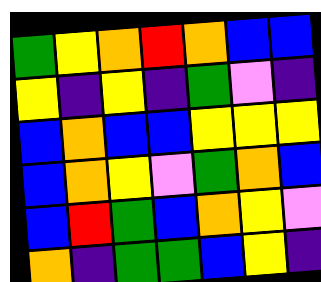[["green", "yellow", "orange", "red", "orange", "blue", "blue"], ["yellow", "indigo", "yellow", "indigo", "green", "violet", "indigo"], ["blue", "orange", "blue", "blue", "yellow", "yellow", "yellow"], ["blue", "orange", "yellow", "violet", "green", "orange", "blue"], ["blue", "red", "green", "blue", "orange", "yellow", "violet"], ["orange", "indigo", "green", "green", "blue", "yellow", "indigo"]]